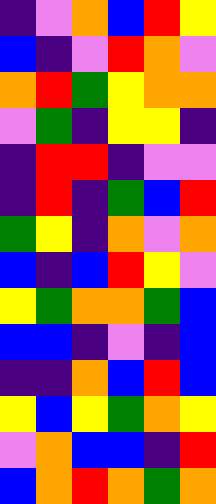[["indigo", "violet", "orange", "blue", "red", "yellow"], ["blue", "indigo", "violet", "red", "orange", "violet"], ["orange", "red", "green", "yellow", "orange", "orange"], ["violet", "green", "indigo", "yellow", "yellow", "indigo"], ["indigo", "red", "red", "indigo", "violet", "violet"], ["indigo", "red", "indigo", "green", "blue", "red"], ["green", "yellow", "indigo", "orange", "violet", "orange"], ["blue", "indigo", "blue", "red", "yellow", "violet"], ["yellow", "green", "orange", "orange", "green", "blue"], ["blue", "blue", "indigo", "violet", "indigo", "blue"], ["indigo", "indigo", "orange", "blue", "red", "blue"], ["yellow", "blue", "yellow", "green", "orange", "yellow"], ["violet", "orange", "blue", "blue", "indigo", "red"], ["blue", "orange", "red", "orange", "green", "orange"]]